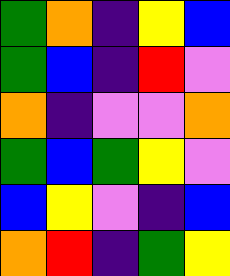[["green", "orange", "indigo", "yellow", "blue"], ["green", "blue", "indigo", "red", "violet"], ["orange", "indigo", "violet", "violet", "orange"], ["green", "blue", "green", "yellow", "violet"], ["blue", "yellow", "violet", "indigo", "blue"], ["orange", "red", "indigo", "green", "yellow"]]